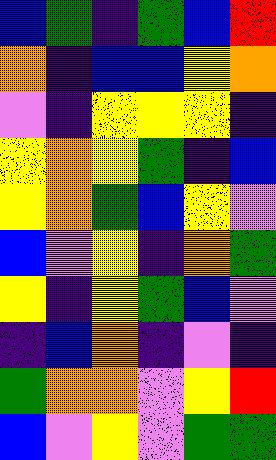[["blue", "green", "indigo", "green", "blue", "red"], ["orange", "indigo", "blue", "blue", "yellow", "orange"], ["violet", "indigo", "yellow", "yellow", "yellow", "indigo"], ["yellow", "orange", "yellow", "green", "indigo", "blue"], ["yellow", "orange", "green", "blue", "yellow", "violet"], ["blue", "violet", "yellow", "indigo", "orange", "green"], ["yellow", "indigo", "yellow", "green", "blue", "violet"], ["indigo", "blue", "orange", "indigo", "violet", "indigo"], ["green", "orange", "orange", "violet", "yellow", "red"], ["blue", "violet", "yellow", "violet", "green", "green"]]